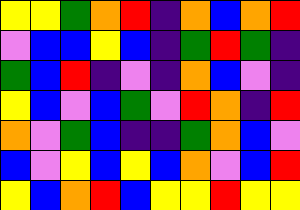[["yellow", "yellow", "green", "orange", "red", "indigo", "orange", "blue", "orange", "red"], ["violet", "blue", "blue", "yellow", "blue", "indigo", "green", "red", "green", "indigo"], ["green", "blue", "red", "indigo", "violet", "indigo", "orange", "blue", "violet", "indigo"], ["yellow", "blue", "violet", "blue", "green", "violet", "red", "orange", "indigo", "red"], ["orange", "violet", "green", "blue", "indigo", "indigo", "green", "orange", "blue", "violet"], ["blue", "violet", "yellow", "blue", "yellow", "blue", "orange", "violet", "blue", "red"], ["yellow", "blue", "orange", "red", "blue", "yellow", "yellow", "red", "yellow", "yellow"]]